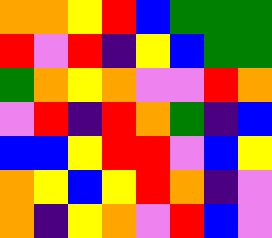[["orange", "orange", "yellow", "red", "blue", "green", "green", "green"], ["red", "violet", "red", "indigo", "yellow", "blue", "green", "green"], ["green", "orange", "yellow", "orange", "violet", "violet", "red", "orange"], ["violet", "red", "indigo", "red", "orange", "green", "indigo", "blue"], ["blue", "blue", "yellow", "red", "red", "violet", "blue", "yellow"], ["orange", "yellow", "blue", "yellow", "red", "orange", "indigo", "violet"], ["orange", "indigo", "yellow", "orange", "violet", "red", "blue", "violet"]]